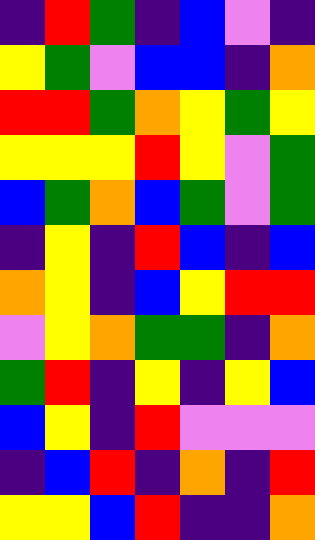[["indigo", "red", "green", "indigo", "blue", "violet", "indigo"], ["yellow", "green", "violet", "blue", "blue", "indigo", "orange"], ["red", "red", "green", "orange", "yellow", "green", "yellow"], ["yellow", "yellow", "yellow", "red", "yellow", "violet", "green"], ["blue", "green", "orange", "blue", "green", "violet", "green"], ["indigo", "yellow", "indigo", "red", "blue", "indigo", "blue"], ["orange", "yellow", "indigo", "blue", "yellow", "red", "red"], ["violet", "yellow", "orange", "green", "green", "indigo", "orange"], ["green", "red", "indigo", "yellow", "indigo", "yellow", "blue"], ["blue", "yellow", "indigo", "red", "violet", "violet", "violet"], ["indigo", "blue", "red", "indigo", "orange", "indigo", "red"], ["yellow", "yellow", "blue", "red", "indigo", "indigo", "orange"]]